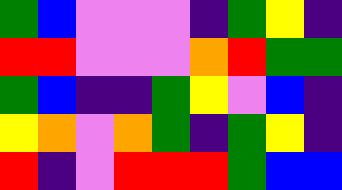[["green", "blue", "violet", "violet", "violet", "indigo", "green", "yellow", "indigo"], ["red", "red", "violet", "violet", "violet", "orange", "red", "green", "green"], ["green", "blue", "indigo", "indigo", "green", "yellow", "violet", "blue", "indigo"], ["yellow", "orange", "violet", "orange", "green", "indigo", "green", "yellow", "indigo"], ["red", "indigo", "violet", "red", "red", "red", "green", "blue", "blue"]]